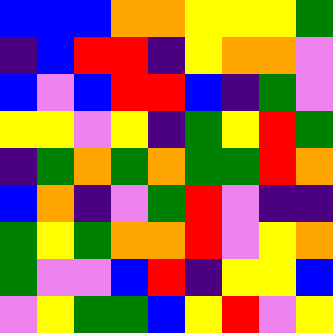[["blue", "blue", "blue", "orange", "orange", "yellow", "yellow", "yellow", "green"], ["indigo", "blue", "red", "red", "indigo", "yellow", "orange", "orange", "violet"], ["blue", "violet", "blue", "red", "red", "blue", "indigo", "green", "violet"], ["yellow", "yellow", "violet", "yellow", "indigo", "green", "yellow", "red", "green"], ["indigo", "green", "orange", "green", "orange", "green", "green", "red", "orange"], ["blue", "orange", "indigo", "violet", "green", "red", "violet", "indigo", "indigo"], ["green", "yellow", "green", "orange", "orange", "red", "violet", "yellow", "orange"], ["green", "violet", "violet", "blue", "red", "indigo", "yellow", "yellow", "blue"], ["violet", "yellow", "green", "green", "blue", "yellow", "red", "violet", "yellow"]]